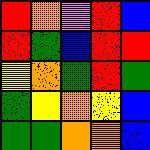[["red", "orange", "violet", "red", "blue"], ["red", "green", "blue", "red", "red"], ["yellow", "orange", "green", "red", "green"], ["green", "yellow", "orange", "yellow", "blue"], ["green", "green", "orange", "orange", "blue"]]